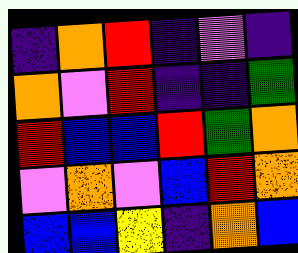[["indigo", "orange", "red", "indigo", "violet", "indigo"], ["orange", "violet", "red", "indigo", "indigo", "green"], ["red", "blue", "blue", "red", "green", "orange"], ["violet", "orange", "violet", "blue", "red", "orange"], ["blue", "blue", "yellow", "indigo", "orange", "blue"]]